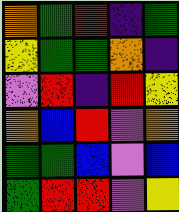[["orange", "green", "red", "indigo", "green"], ["yellow", "green", "green", "orange", "indigo"], ["violet", "red", "indigo", "red", "yellow"], ["orange", "blue", "red", "violet", "orange"], ["green", "green", "blue", "violet", "blue"], ["green", "red", "red", "violet", "yellow"]]